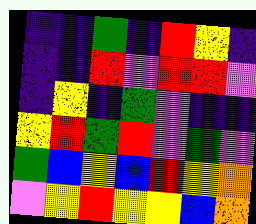[["indigo", "indigo", "green", "indigo", "red", "yellow", "indigo"], ["indigo", "indigo", "red", "violet", "red", "red", "violet"], ["indigo", "yellow", "indigo", "green", "violet", "indigo", "indigo"], ["yellow", "red", "green", "red", "violet", "green", "violet"], ["green", "blue", "yellow", "blue", "red", "yellow", "orange"], ["violet", "yellow", "red", "yellow", "yellow", "blue", "orange"]]